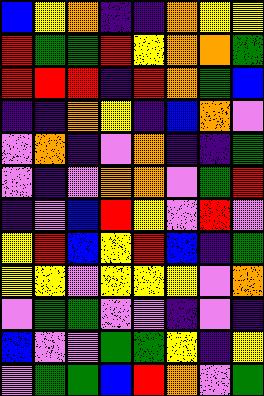[["blue", "yellow", "orange", "indigo", "indigo", "orange", "yellow", "yellow"], ["red", "green", "green", "red", "yellow", "orange", "orange", "green"], ["red", "red", "red", "indigo", "red", "orange", "green", "blue"], ["indigo", "indigo", "orange", "yellow", "indigo", "blue", "orange", "violet"], ["violet", "orange", "indigo", "violet", "orange", "indigo", "indigo", "green"], ["violet", "indigo", "violet", "orange", "orange", "violet", "green", "red"], ["indigo", "violet", "blue", "red", "yellow", "violet", "red", "violet"], ["yellow", "red", "blue", "yellow", "red", "blue", "indigo", "green"], ["yellow", "yellow", "violet", "yellow", "yellow", "yellow", "violet", "orange"], ["violet", "green", "green", "violet", "violet", "indigo", "violet", "indigo"], ["blue", "violet", "violet", "green", "green", "yellow", "indigo", "yellow"], ["violet", "green", "green", "blue", "red", "orange", "violet", "green"]]